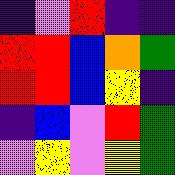[["indigo", "violet", "red", "indigo", "indigo"], ["red", "red", "blue", "orange", "green"], ["red", "red", "blue", "yellow", "indigo"], ["indigo", "blue", "violet", "red", "green"], ["violet", "yellow", "violet", "yellow", "green"]]